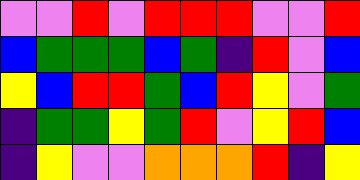[["violet", "violet", "red", "violet", "red", "red", "red", "violet", "violet", "red"], ["blue", "green", "green", "green", "blue", "green", "indigo", "red", "violet", "blue"], ["yellow", "blue", "red", "red", "green", "blue", "red", "yellow", "violet", "green"], ["indigo", "green", "green", "yellow", "green", "red", "violet", "yellow", "red", "blue"], ["indigo", "yellow", "violet", "violet", "orange", "orange", "orange", "red", "indigo", "yellow"]]